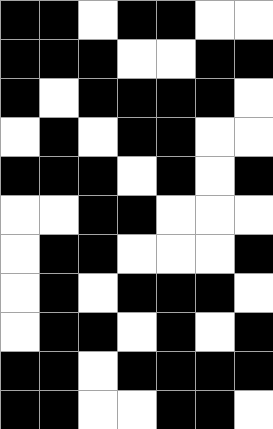[["black", "black", "white", "black", "black", "white", "white"], ["black", "black", "black", "white", "white", "black", "black"], ["black", "white", "black", "black", "black", "black", "white"], ["white", "black", "white", "black", "black", "white", "white"], ["black", "black", "black", "white", "black", "white", "black"], ["white", "white", "black", "black", "white", "white", "white"], ["white", "black", "black", "white", "white", "white", "black"], ["white", "black", "white", "black", "black", "black", "white"], ["white", "black", "black", "white", "black", "white", "black"], ["black", "black", "white", "black", "black", "black", "black"], ["black", "black", "white", "white", "black", "black", "white"]]